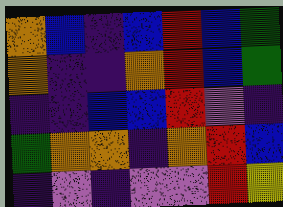[["orange", "blue", "indigo", "blue", "red", "blue", "green"], ["orange", "indigo", "indigo", "orange", "red", "blue", "green"], ["indigo", "indigo", "blue", "blue", "red", "violet", "indigo"], ["green", "orange", "orange", "indigo", "orange", "red", "blue"], ["indigo", "violet", "indigo", "violet", "violet", "red", "yellow"]]